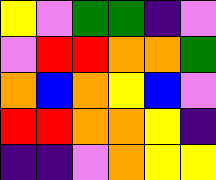[["yellow", "violet", "green", "green", "indigo", "violet"], ["violet", "red", "red", "orange", "orange", "green"], ["orange", "blue", "orange", "yellow", "blue", "violet"], ["red", "red", "orange", "orange", "yellow", "indigo"], ["indigo", "indigo", "violet", "orange", "yellow", "yellow"]]